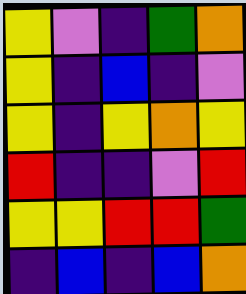[["yellow", "violet", "indigo", "green", "orange"], ["yellow", "indigo", "blue", "indigo", "violet"], ["yellow", "indigo", "yellow", "orange", "yellow"], ["red", "indigo", "indigo", "violet", "red"], ["yellow", "yellow", "red", "red", "green"], ["indigo", "blue", "indigo", "blue", "orange"]]